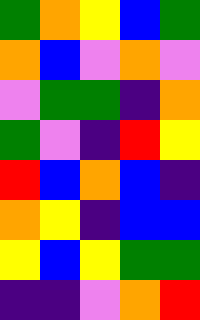[["green", "orange", "yellow", "blue", "green"], ["orange", "blue", "violet", "orange", "violet"], ["violet", "green", "green", "indigo", "orange"], ["green", "violet", "indigo", "red", "yellow"], ["red", "blue", "orange", "blue", "indigo"], ["orange", "yellow", "indigo", "blue", "blue"], ["yellow", "blue", "yellow", "green", "green"], ["indigo", "indigo", "violet", "orange", "red"]]